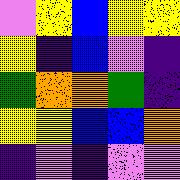[["violet", "yellow", "blue", "yellow", "yellow"], ["yellow", "indigo", "blue", "violet", "indigo"], ["green", "orange", "orange", "green", "indigo"], ["yellow", "yellow", "blue", "blue", "orange"], ["indigo", "violet", "indigo", "violet", "violet"]]